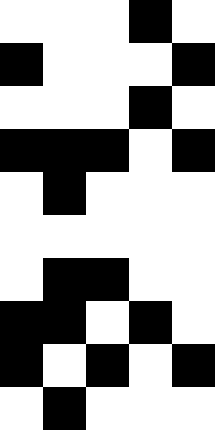[["white", "white", "white", "black", "white"], ["black", "white", "white", "white", "black"], ["white", "white", "white", "black", "white"], ["black", "black", "black", "white", "black"], ["white", "black", "white", "white", "white"], ["white", "white", "white", "white", "white"], ["white", "black", "black", "white", "white"], ["black", "black", "white", "black", "white"], ["black", "white", "black", "white", "black"], ["white", "black", "white", "white", "white"]]